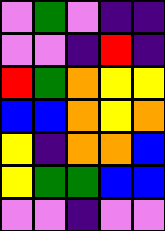[["violet", "green", "violet", "indigo", "indigo"], ["violet", "violet", "indigo", "red", "indigo"], ["red", "green", "orange", "yellow", "yellow"], ["blue", "blue", "orange", "yellow", "orange"], ["yellow", "indigo", "orange", "orange", "blue"], ["yellow", "green", "green", "blue", "blue"], ["violet", "violet", "indigo", "violet", "violet"]]